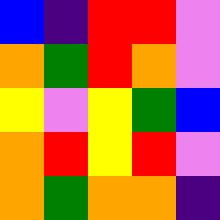[["blue", "indigo", "red", "red", "violet"], ["orange", "green", "red", "orange", "violet"], ["yellow", "violet", "yellow", "green", "blue"], ["orange", "red", "yellow", "red", "violet"], ["orange", "green", "orange", "orange", "indigo"]]